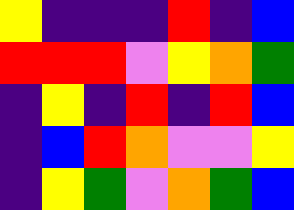[["yellow", "indigo", "indigo", "indigo", "red", "indigo", "blue"], ["red", "red", "red", "violet", "yellow", "orange", "green"], ["indigo", "yellow", "indigo", "red", "indigo", "red", "blue"], ["indigo", "blue", "red", "orange", "violet", "violet", "yellow"], ["indigo", "yellow", "green", "violet", "orange", "green", "blue"]]